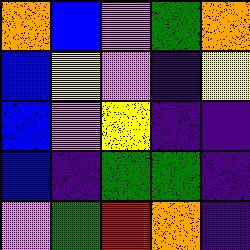[["orange", "blue", "violet", "green", "orange"], ["blue", "yellow", "violet", "indigo", "yellow"], ["blue", "violet", "yellow", "indigo", "indigo"], ["blue", "indigo", "green", "green", "indigo"], ["violet", "green", "red", "orange", "indigo"]]